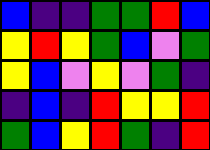[["blue", "indigo", "indigo", "green", "green", "red", "blue"], ["yellow", "red", "yellow", "green", "blue", "violet", "green"], ["yellow", "blue", "violet", "yellow", "violet", "green", "indigo"], ["indigo", "blue", "indigo", "red", "yellow", "yellow", "red"], ["green", "blue", "yellow", "red", "green", "indigo", "red"]]